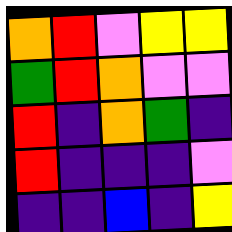[["orange", "red", "violet", "yellow", "yellow"], ["green", "red", "orange", "violet", "violet"], ["red", "indigo", "orange", "green", "indigo"], ["red", "indigo", "indigo", "indigo", "violet"], ["indigo", "indigo", "blue", "indigo", "yellow"]]